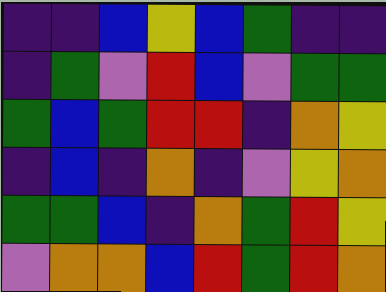[["indigo", "indigo", "blue", "yellow", "blue", "green", "indigo", "indigo"], ["indigo", "green", "violet", "red", "blue", "violet", "green", "green"], ["green", "blue", "green", "red", "red", "indigo", "orange", "yellow"], ["indigo", "blue", "indigo", "orange", "indigo", "violet", "yellow", "orange"], ["green", "green", "blue", "indigo", "orange", "green", "red", "yellow"], ["violet", "orange", "orange", "blue", "red", "green", "red", "orange"]]